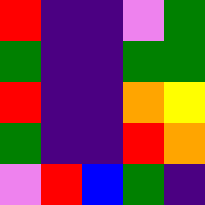[["red", "indigo", "indigo", "violet", "green"], ["green", "indigo", "indigo", "green", "green"], ["red", "indigo", "indigo", "orange", "yellow"], ["green", "indigo", "indigo", "red", "orange"], ["violet", "red", "blue", "green", "indigo"]]